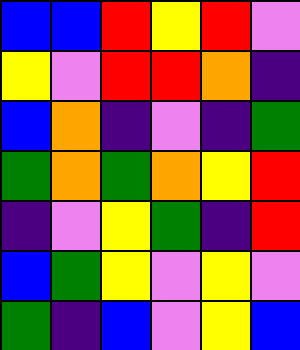[["blue", "blue", "red", "yellow", "red", "violet"], ["yellow", "violet", "red", "red", "orange", "indigo"], ["blue", "orange", "indigo", "violet", "indigo", "green"], ["green", "orange", "green", "orange", "yellow", "red"], ["indigo", "violet", "yellow", "green", "indigo", "red"], ["blue", "green", "yellow", "violet", "yellow", "violet"], ["green", "indigo", "blue", "violet", "yellow", "blue"]]